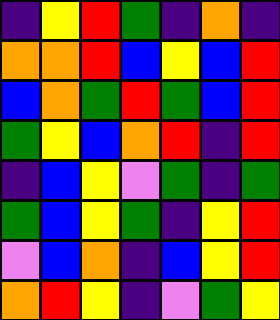[["indigo", "yellow", "red", "green", "indigo", "orange", "indigo"], ["orange", "orange", "red", "blue", "yellow", "blue", "red"], ["blue", "orange", "green", "red", "green", "blue", "red"], ["green", "yellow", "blue", "orange", "red", "indigo", "red"], ["indigo", "blue", "yellow", "violet", "green", "indigo", "green"], ["green", "blue", "yellow", "green", "indigo", "yellow", "red"], ["violet", "blue", "orange", "indigo", "blue", "yellow", "red"], ["orange", "red", "yellow", "indigo", "violet", "green", "yellow"]]